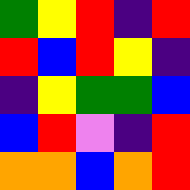[["green", "yellow", "red", "indigo", "red"], ["red", "blue", "red", "yellow", "indigo"], ["indigo", "yellow", "green", "green", "blue"], ["blue", "red", "violet", "indigo", "red"], ["orange", "orange", "blue", "orange", "red"]]